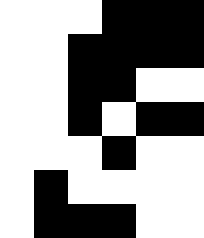[["white", "white", "white", "black", "black", "black"], ["white", "white", "black", "black", "black", "black"], ["white", "white", "black", "black", "white", "white"], ["white", "white", "black", "white", "black", "black"], ["white", "white", "white", "black", "white", "white"], ["white", "black", "white", "white", "white", "white"], ["white", "black", "black", "black", "white", "white"]]